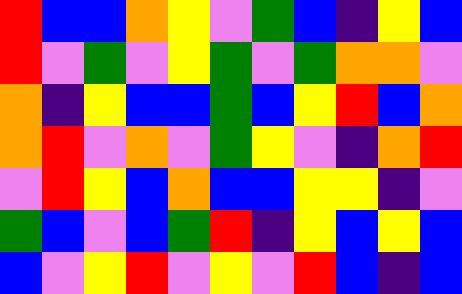[["red", "blue", "blue", "orange", "yellow", "violet", "green", "blue", "indigo", "yellow", "blue"], ["red", "violet", "green", "violet", "yellow", "green", "violet", "green", "orange", "orange", "violet"], ["orange", "indigo", "yellow", "blue", "blue", "green", "blue", "yellow", "red", "blue", "orange"], ["orange", "red", "violet", "orange", "violet", "green", "yellow", "violet", "indigo", "orange", "red"], ["violet", "red", "yellow", "blue", "orange", "blue", "blue", "yellow", "yellow", "indigo", "violet"], ["green", "blue", "violet", "blue", "green", "red", "indigo", "yellow", "blue", "yellow", "blue"], ["blue", "violet", "yellow", "red", "violet", "yellow", "violet", "red", "blue", "indigo", "blue"]]